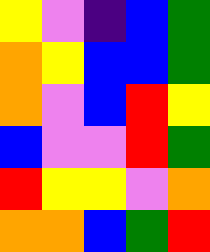[["yellow", "violet", "indigo", "blue", "green"], ["orange", "yellow", "blue", "blue", "green"], ["orange", "violet", "blue", "red", "yellow"], ["blue", "violet", "violet", "red", "green"], ["red", "yellow", "yellow", "violet", "orange"], ["orange", "orange", "blue", "green", "red"]]